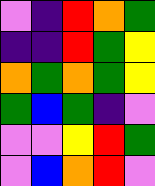[["violet", "indigo", "red", "orange", "green"], ["indigo", "indigo", "red", "green", "yellow"], ["orange", "green", "orange", "green", "yellow"], ["green", "blue", "green", "indigo", "violet"], ["violet", "violet", "yellow", "red", "green"], ["violet", "blue", "orange", "red", "violet"]]